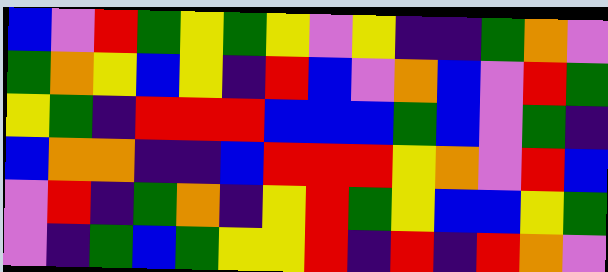[["blue", "violet", "red", "green", "yellow", "green", "yellow", "violet", "yellow", "indigo", "indigo", "green", "orange", "violet"], ["green", "orange", "yellow", "blue", "yellow", "indigo", "red", "blue", "violet", "orange", "blue", "violet", "red", "green"], ["yellow", "green", "indigo", "red", "red", "red", "blue", "blue", "blue", "green", "blue", "violet", "green", "indigo"], ["blue", "orange", "orange", "indigo", "indigo", "blue", "red", "red", "red", "yellow", "orange", "violet", "red", "blue"], ["violet", "red", "indigo", "green", "orange", "indigo", "yellow", "red", "green", "yellow", "blue", "blue", "yellow", "green"], ["violet", "indigo", "green", "blue", "green", "yellow", "yellow", "red", "indigo", "red", "indigo", "red", "orange", "violet"]]